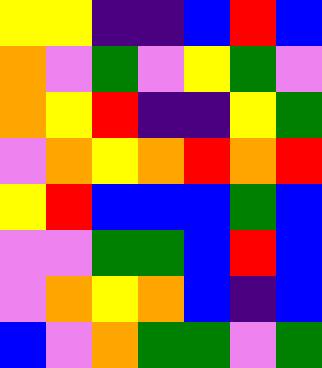[["yellow", "yellow", "indigo", "indigo", "blue", "red", "blue"], ["orange", "violet", "green", "violet", "yellow", "green", "violet"], ["orange", "yellow", "red", "indigo", "indigo", "yellow", "green"], ["violet", "orange", "yellow", "orange", "red", "orange", "red"], ["yellow", "red", "blue", "blue", "blue", "green", "blue"], ["violet", "violet", "green", "green", "blue", "red", "blue"], ["violet", "orange", "yellow", "orange", "blue", "indigo", "blue"], ["blue", "violet", "orange", "green", "green", "violet", "green"]]